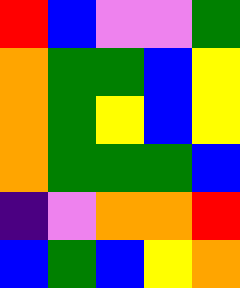[["red", "blue", "violet", "violet", "green"], ["orange", "green", "green", "blue", "yellow"], ["orange", "green", "yellow", "blue", "yellow"], ["orange", "green", "green", "green", "blue"], ["indigo", "violet", "orange", "orange", "red"], ["blue", "green", "blue", "yellow", "orange"]]